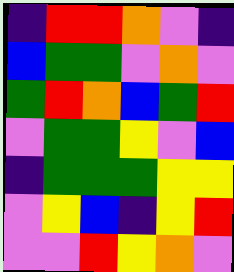[["indigo", "red", "red", "orange", "violet", "indigo"], ["blue", "green", "green", "violet", "orange", "violet"], ["green", "red", "orange", "blue", "green", "red"], ["violet", "green", "green", "yellow", "violet", "blue"], ["indigo", "green", "green", "green", "yellow", "yellow"], ["violet", "yellow", "blue", "indigo", "yellow", "red"], ["violet", "violet", "red", "yellow", "orange", "violet"]]